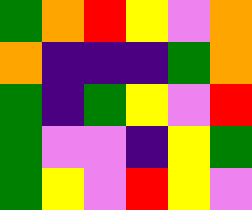[["green", "orange", "red", "yellow", "violet", "orange"], ["orange", "indigo", "indigo", "indigo", "green", "orange"], ["green", "indigo", "green", "yellow", "violet", "red"], ["green", "violet", "violet", "indigo", "yellow", "green"], ["green", "yellow", "violet", "red", "yellow", "violet"]]